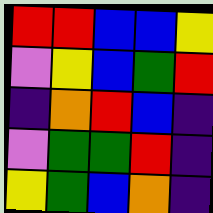[["red", "red", "blue", "blue", "yellow"], ["violet", "yellow", "blue", "green", "red"], ["indigo", "orange", "red", "blue", "indigo"], ["violet", "green", "green", "red", "indigo"], ["yellow", "green", "blue", "orange", "indigo"]]